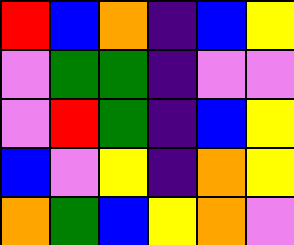[["red", "blue", "orange", "indigo", "blue", "yellow"], ["violet", "green", "green", "indigo", "violet", "violet"], ["violet", "red", "green", "indigo", "blue", "yellow"], ["blue", "violet", "yellow", "indigo", "orange", "yellow"], ["orange", "green", "blue", "yellow", "orange", "violet"]]